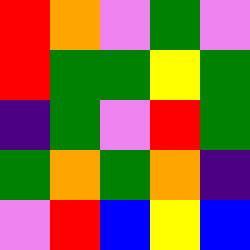[["red", "orange", "violet", "green", "violet"], ["red", "green", "green", "yellow", "green"], ["indigo", "green", "violet", "red", "green"], ["green", "orange", "green", "orange", "indigo"], ["violet", "red", "blue", "yellow", "blue"]]